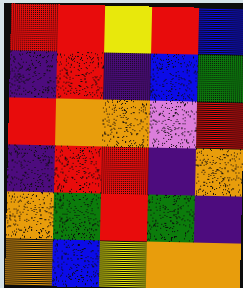[["red", "red", "yellow", "red", "blue"], ["indigo", "red", "indigo", "blue", "green"], ["red", "orange", "orange", "violet", "red"], ["indigo", "red", "red", "indigo", "orange"], ["orange", "green", "red", "green", "indigo"], ["orange", "blue", "yellow", "orange", "orange"]]